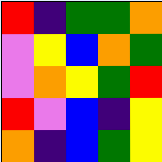[["red", "indigo", "green", "green", "orange"], ["violet", "yellow", "blue", "orange", "green"], ["violet", "orange", "yellow", "green", "red"], ["red", "violet", "blue", "indigo", "yellow"], ["orange", "indigo", "blue", "green", "yellow"]]